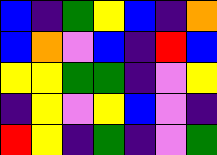[["blue", "indigo", "green", "yellow", "blue", "indigo", "orange"], ["blue", "orange", "violet", "blue", "indigo", "red", "blue"], ["yellow", "yellow", "green", "green", "indigo", "violet", "yellow"], ["indigo", "yellow", "violet", "yellow", "blue", "violet", "indigo"], ["red", "yellow", "indigo", "green", "indigo", "violet", "green"]]